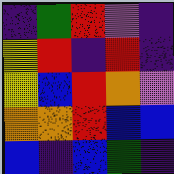[["indigo", "green", "red", "violet", "indigo"], ["yellow", "red", "indigo", "red", "indigo"], ["yellow", "blue", "red", "orange", "violet"], ["orange", "orange", "red", "blue", "blue"], ["blue", "indigo", "blue", "green", "indigo"]]